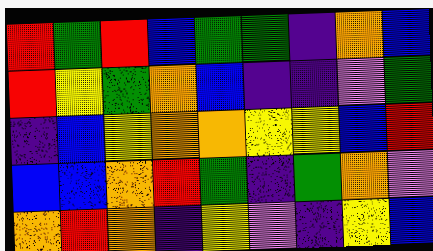[["red", "green", "red", "blue", "green", "green", "indigo", "orange", "blue"], ["red", "yellow", "green", "orange", "blue", "indigo", "indigo", "violet", "green"], ["indigo", "blue", "yellow", "orange", "orange", "yellow", "yellow", "blue", "red"], ["blue", "blue", "orange", "red", "green", "indigo", "green", "orange", "violet"], ["orange", "red", "orange", "indigo", "yellow", "violet", "indigo", "yellow", "blue"]]